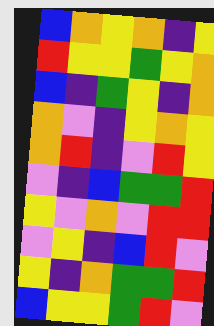[["blue", "orange", "yellow", "orange", "indigo", "yellow"], ["red", "yellow", "yellow", "green", "yellow", "orange"], ["blue", "indigo", "green", "yellow", "indigo", "orange"], ["orange", "violet", "indigo", "yellow", "orange", "yellow"], ["orange", "red", "indigo", "violet", "red", "yellow"], ["violet", "indigo", "blue", "green", "green", "red"], ["yellow", "violet", "orange", "violet", "red", "red"], ["violet", "yellow", "indigo", "blue", "red", "violet"], ["yellow", "indigo", "orange", "green", "green", "red"], ["blue", "yellow", "yellow", "green", "red", "violet"]]